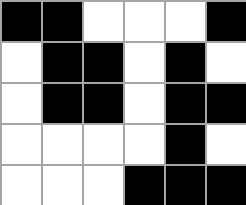[["black", "black", "white", "white", "white", "black"], ["white", "black", "black", "white", "black", "white"], ["white", "black", "black", "white", "black", "black"], ["white", "white", "white", "white", "black", "white"], ["white", "white", "white", "black", "black", "black"]]